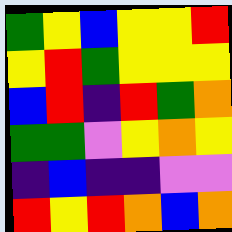[["green", "yellow", "blue", "yellow", "yellow", "red"], ["yellow", "red", "green", "yellow", "yellow", "yellow"], ["blue", "red", "indigo", "red", "green", "orange"], ["green", "green", "violet", "yellow", "orange", "yellow"], ["indigo", "blue", "indigo", "indigo", "violet", "violet"], ["red", "yellow", "red", "orange", "blue", "orange"]]